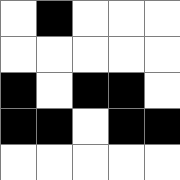[["white", "black", "white", "white", "white"], ["white", "white", "white", "white", "white"], ["black", "white", "black", "black", "white"], ["black", "black", "white", "black", "black"], ["white", "white", "white", "white", "white"]]